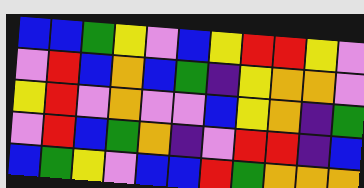[["blue", "blue", "green", "yellow", "violet", "blue", "yellow", "red", "red", "yellow", "violet"], ["violet", "red", "blue", "orange", "blue", "green", "indigo", "yellow", "orange", "orange", "violet"], ["yellow", "red", "violet", "orange", "violet", "violet", "blue", "yellow", "orange", "indigo", "green"], ["violet", "red", "blue", "green", "orange", "indigo", "violet", "red", "red", "indigo", "blue"], ["blue", "green", "yellow", "violet", "blue", "blue", "red", "green", "orange", "orange", "orange"]]